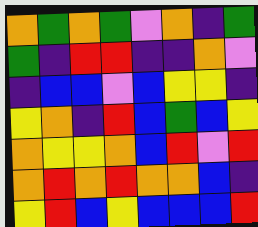[["orange", "green", "orange", "green", "violet", "orange", "indigo", "green"], ["green", "indigo", "red", "red", "indigo", "indigo", "orange", "violet"], ["indigo", "blue", "blue", "violet", "blue", "yellow", "yellow", "indigo"], ["yellow", "orange", "indigo", "red", "blue", "green", "blue", "yellow"], ["orange", "yellow", "yellow", "orange", "blue", "red", "violet", "red"], ["orange", "red", "orange", "red", "orange", "orange", "blue", "indigo"], ["yellow", "red", "blue", "yellow", "blue", "blue", "blue", "red"]]